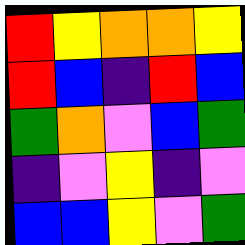[["red", "yellow", "orange", "orange", "yellow"], ["red", "blue", "indigo", "red", "blue"], ["green", "orange", "violet", "blue", "green"], ["indigo", "violet", "yellow", "indigo", "violet"], ["blue", "blue", "yellow", "violet", "green"]]